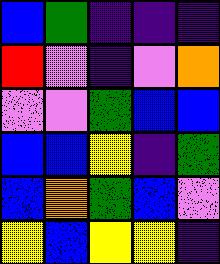[["blue", "green", "indigo", "indigo", "indigo"], ["red", "violet", "indigo", "violet", "orange"], ["violet", "violet", "green", "blue", "blue"], ["blue", "blue", "yellow", "indigo", "green"], ["blue", "orange", "green", "blue", "violet"], ["yellow", "blue", "yellow", "yellow", "indigo"]]